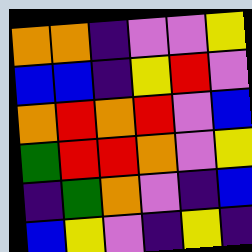[["orange", "orange", "indigo", "violet", "violet", "yellow"], ["blue", "blue", "indigo", "yellow", "red", "violet"], ["orange", "red", "orange", "red", "violet", "blue"], ["green", "red", "red", "orange", "violet", "yellow"], ["indigo", "green", "orange", "violet", "indigo", "blue"], ["blue", "yellow", "violet", "indigo", "yellow", "indigo"]]